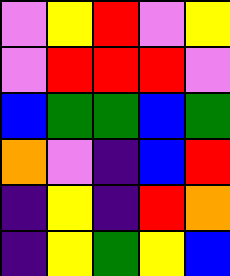[["violet", "yellow", "red", "violet", "yellow"], ["violet", "red", "red", "red", "violet"], ["blue", "green", "green", "blue", "green"], ["orange", "violet", "indigo", "blue", "red"], ["indigo", "yellow", "indigo", "red", "orange"], ["indigo", "yellow", "green", "yellow", "blue"]]